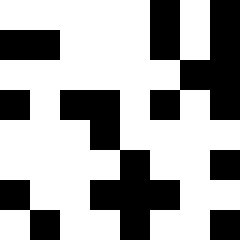[["white", "white", "white", "white", "white", "black", "white", "black"], ["black", "black", "white", "white", "white", "black", "white", "black"], ["white", "white", "white", "white", "white", "white", "black", "black"], ["black", "white", "black", "black", "white", "black", "white", "black"], ["white", "white", "white", "black", "white", "white", "white", "white"], ["white", "white", "white", "white", "black", "white", "white", "black"], ["black", "white", "white", "black", "black", "black", "white", "white"], ["white", "black", "white", "white", "black", "white", "white", "black"]]